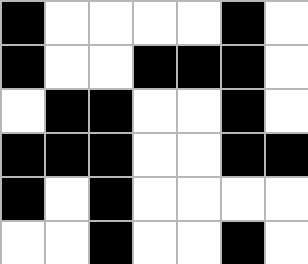[["black", "white", "white", "white", "white", "black", "white"], ["black", "white", "white", "black", "black", "black", "white"], ["white", "black", "black", "white", "white", "black", "white"], ["black", "black", "black", "white", "white", "black", "black"], ["black", "white", "black", "white", "white", "white", "white"], ["white", "white", "black", "white", "white", "black", "white"]]